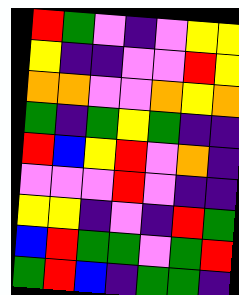[["red", "green", "violet", "indigo", "violet", "yellow", "yellow"], ["yellow", "indigo", "indigo", "violet", "violet", "red", "yellow"], ["orange", "orange", "violet", "violet", "orange", "yellow", "orange"], ["green", "indigo", "green", "yellow", "green", "indigo", "indigo"], ["red", "blue", "yellow", "red", "violet", "orange", "indigo"], ["violet", "violet", "violet", "red", "violet", "indigo", "indigo"], ["yellow", "yellow", "indigo", "violet", "indigo", "red", "green"], ["blue", "red", "green", "green", "violet", "green", "red"], ["green", "red", "blue", "indigo", "green", "green", "indigo"]]